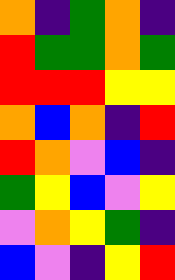[["orange", "indigo", "green", "orange", "indigo"], ["red", "green", "green", "orange", "green"], ["red", "red", "red", "yellow", "yellow"], ["orange", "blue", "orange", "indigo", "red"], ["red", "orange", "violet", "blue", "indigo"], ["green", "yellow", "blue", "violet", "yellow"], ["violet", "orange", "yellow", "green", "indigo"], ["blue", "violet", "indigo", "yellow", "red"]]